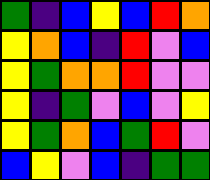[["green", "indigo", "blue", "yellow", "blue", "red", "orange"], ["yellow", "orange", "blue", "indigo", "red", "violet", "blue"], ["yellow", "green", "orange", "orange", "red", "violet", "violet"], ["yellow", "indigo", "green", "violet", "blue", "violet", "yellow"], ["yellow", "green", "orange", "blue", "green", "red", "violet"], ["blue", "yellow", "violet", "blue", "indigo", "green", "green"]]